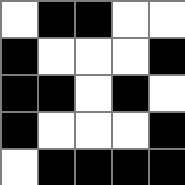[["white", "black", "black", "white", "white"], ["black", "white", "white", "white", "black"], ["black", "black", "white", "black", "white"], ["black", "white", "white", "white", "black"], ["white", "black", "black", "black", "black"]]